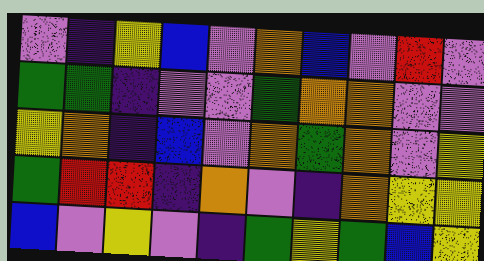[["violet", "indigo", "yellow", "blue", "violet", "orange", "blue", "violet", "red", "violet"], ["green", "green", "indigo", "violet", "violet", "green", "orange", "orange", "violet", "violet"], ["yellow", "orange", "indigo", "blue", "violet", "orange", "green", "orange", "violet", "yellow"], ["green", "red", "red", "indigo", "orange", "violet", "indigo", "orange", "yellow", "yellow"], ["blue", "violet", "yellow", "violet", "indigo", "green", "yellow", "green", "blue", "yellow"]]